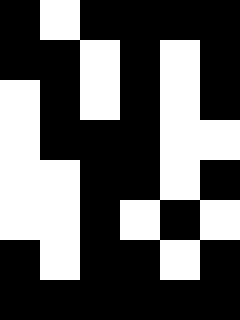[["black", "white", "black", "black", "black", "black"], ["black", "black", "white", "black", "white", "black"], ["white", "black", "white", "black", "white", "black"], ["white", "black", "black", "black", "white", "white"], ["white", "white", "black", "black", "white", "black"], ["white", "white", "black", "white", "black", "white"], ["black", "white", "black", "black", "white", "black"], ["black", "black", "black", "black", "black", "black"]]